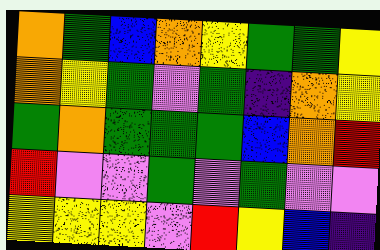[["orange", "green", "blue", "orange", "yellow", "green", "green", "yellow"], ["orange", "yellow", "green", "violet", "green", "indigo", "orange", "yellow"], ["green", "orange", "green", "green", "green", "blue", "orange", "red"], ["red", "violet", "violet", "green", "violet", "green", "violet", "violet"], ["yellow", "yellow", "yellow", "violet", "red", "yellow", "blue", "indigo"]]